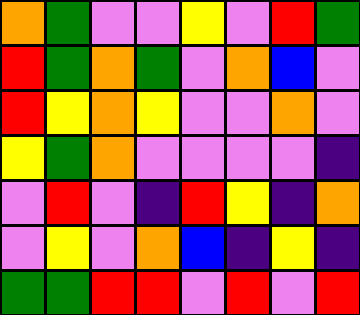[["orange", "green", "violet", "violet", "yellow", "violet", "red", "green"], ["red", "green", "orange", "green", "violet", "orange", "blue", "violet"], ["red", "yellow", "orange", "yellow", "violet", "violet", "orange", "violet"], ["yellow", "green", "orange", "violet", "violet", "violet", "violet", "indigo"], ["violet", "red", "violet", "indigo", "red", "yellow", "indigo", "orange"], ["violet", "yellow", "violet", "orange", "blue", "indigo", "yellow", "indigo"], ["green", "green", "red", "red", "violet", "red", "violet", "red"]]